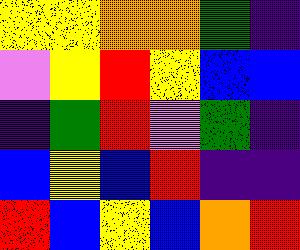[["yellow", "yellow", "orange", "orange", "green", "indigo"], ["violet", "yellow", "red", "yellow", "blue", "blue"], ["indigo", "green", "red", "violet", "green", "indigo"], ["blue", "yellow", "blue", "red", "indigo", "indigo"], ["red", "blue", "yellow", "blue", "orange", "red"]]